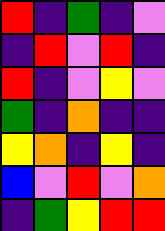[["red", "indigo", "green", "indigo", "violet"], ["indigo", "red", "violet", "red", "indigo"], ["red", "indigo", "violet", "yellow", "violet"], ["green", "indigo", "orange", "indigo", "indigo"], ["yellow", "orange", "indigo", "yellow", "indigo"], ["blue", "violet", "red", "violet", "orange"], ["indigo", "green", "yellow", "red", "red"]]